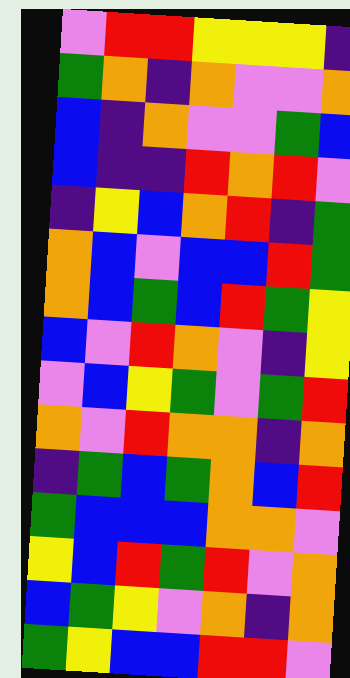[["violet", "red", "red", "yellow", "yellow", "yellow", "indigo"], ["green", "orange", "indigo", "orange", "violet", "violet", "orange"], ["blue", "indigo", "orange", "violet", "violet", "green", "blue"], ["blue", "indigo", "indigo", "red", "orange", "red", "violet"], ["indigo", "yellow", "blue", "orange", "red", "indigo", "green"], ["orange", "blue", "violet", "blue", "blue", "red", "green"], ["orange", "blue", "green", "blue", "red", "green", "yellow"], ["blue", "violet", "red", "orange", "violet", "indigo", "yellow"], ["violet", "blue", "yellow", "green", "violet", "green", "red"], ["orange", "violet", "red", "orange", "orange", "indigo", "orange"], ["indigo", "green", "blue", "green", "orange", "blue", "red"], ["green", "blue", "blue", "blue", "orange", "orange", "violet"], ["yellow", "blue", "red", "green", "red", "violet", "orange"], ["blue", "green", "yellow", "violet", "orange", "indigo", "orange"], ["green", "yellow", "blue", "blue", "red", "red", "violet"]]